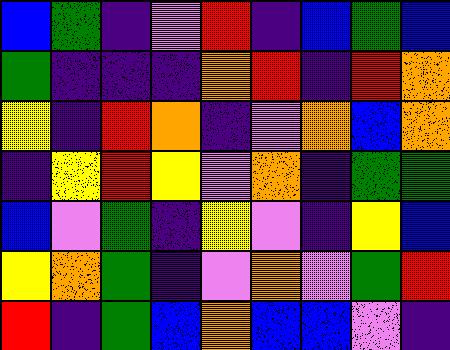[["blue", "green", "indigo", "violet", "red", "indigo", "blue", "green", "blue"], ["green", "indigo", "indigo", "indigo", "orange", "red", "indigo", "red", "orange"], ["yellow", "indigo", "red", "orange", "indigo", "violet", "orange", "blue", "orange"], ["indigo", "yellow", "red", "yellow", "violet", "orange", "indigo", "green", "green"], ["blue", "violet", "green", "indigo", "yellow", "violet", "indigo", "yellow", "blue"], ["yellow", "orange", "green", "indigo", "violet", "orange", "violet", "green", "red"], ["red", "indigo", "green", "blue", "orange", "blue", "blue", "violet", "indigo"]]